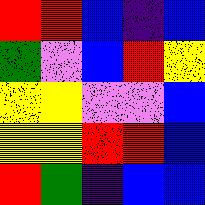[["red", "red", "blue", "indigo", "blue"], ["green", "violet", "blue", "red", "yellow"], ["yellow", "yellow", "violet", "violet", "blue"], ["yellow", "yellow", "red", "red", "blue"], ["red", "green", "indigo", "blue", "blue"]]